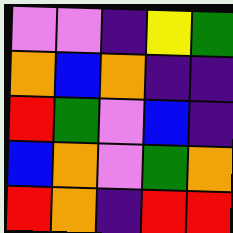[["violet", "violet", "indigo", "yellow", "green"], ["orange", "blue", "orange", "indigo", "indigo"], ["red", "green", "violet", "blue", "indigo"], ["blue", "orange", "violet", "green", "orange"], ["red", "orange", "indigo", "red", "red"]]